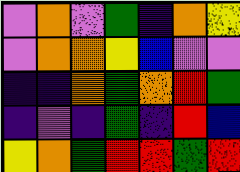[["violet", "orange", "violet", "green", "indigo", "orange", "yellow"], ["violet", "orange", "orange", "yellow", "blue", "violet", "violet"], ["indigo", "indigo", "orange", "green", "orange", "red", "green"], ["indigo", "violet", "indigo", "green", "indigo", "red", "blue"], ["yellow", "orange", "green", "red", "red", "green", "red"]]